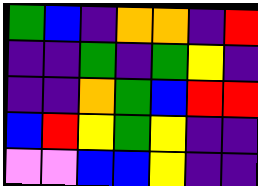[["green", "blue", "indigo", "orange", "orange", "indigo", "red"], ["indigo", "indigo", "green", "indigo", "green", "yellow", "indigo"], ["indigo", "indigo", "orange", "green", "blue", "red", "red"], ["blue", "red", "yellow", "green", "yellow", "indigo", "indigo"], ["violet", "violet", "blue", "blue", "yellow", "indigo", "indigo"]]